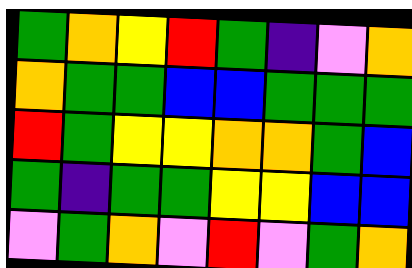[["green", "orange", "yellow", "red", "green", "indigo", "violet", "orange"], ["orange", "green", "green", "blue", "blue", "green", "green", "green"], ["red", "green", "yellow", "yellow", "orange", "orange", "green", "blue"], ["green", "indigo", "green", "green", "yellow", "yellow", "blue", "blue"], ["violet", "green", "orange", "violet", "red", "violet", "green", "orange"]]